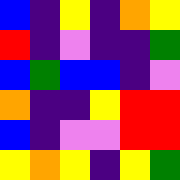[["blue", "indigo", "yellow", "indigo", "orange", "yellow"], ["red", "indigo", "violet", "indigo", "indigo", "green"], ["blue", "green", "blue", "blue", "indigo", "violet"], ["orange", "indigo", "indigo", "yellow", "red", "red"], ["blue", "indigo", "violet", "violet", "red", "red"], ["yellow", "orange", "yellow", "indigo", "yellow", "green"]]